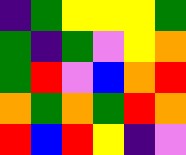[["indigo", "green", "yellow", "yellow", "yellow", "green"], ["green", "indigo", "green", "violet", "yellow", "orange"], ["green", "red", "violet", "blue", "orange", "red"], ["orange", "green", "orange", "green", "red", "orange"], ["red", "blue", "red", "yellow", "indigo", "violet"]]